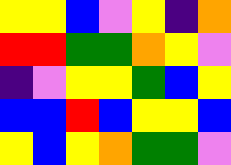[["yellow", "yellow", "blue", "violet", "yellow", "indigo", "orange"], ["red", "red", "green", "green", "orange", "yellow", "violet"], ["indigo", "violet", "yellow", "yellow", "green", "blue", "yellow"], ["blue", "blue", "red", "blue", "yellow", "yellow", "blue"], ["yellow", "blue", "yellow", "orange", "green", "green", "violet"]]